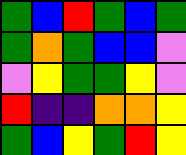[["green", "blue", "red", "green", "blue", "green"], ["green", "orange", "green", "blue", "blue", "violet"], ["violet", "yellow", "green", "green", "yellow", "violet"], ["red", "indigo", "indigo", "orange", "orange", "yellow"], ["green", "blue", "yellow", "green", "red", "yellow"]]